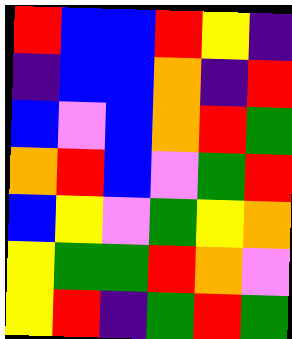[["red", "blue", "blue", "red", "yellow", "indigo"], ["indigo", "blue", "blue", "orange", "indigo", "red"], ["blue", "violet", "blue", "orange", "red", "green"], ["orange", "red", "blue", "violet", "green", "red"], ["blue", "yellow", "violet", "green", "yellow", "orange"], ["yellow", "green", "green", "red", "orange", "violet"], ["yellow", "red", "indigo", "green", "red", "green"]]